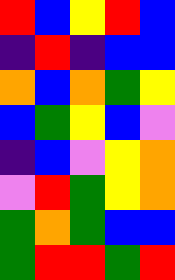[["red", "blue", "yellow", "red", "blue"], ["indigo", "red", "indigo", "blue", "blue"], ["orange", "blue", "orange", "green", "yellow"], ["blue", "green", "yellow", "blue", "violet"], ["indigo", "blue", "violet", "yellow", "orange"], ["violet", "red", "green", "yellow", "orange"], ["green", "orange", "green", "blue", "blue"], ["green", "red", "red", "green", "red"]]